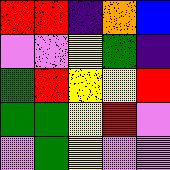[["red", "red", "indigo", "orange", "blue"], ["violet", "violet", "yellow", "green", "indigo"], ["green", "red", "yellow", "yellow", "red"], ["green", "green", "yellow", "red", "violet"], ["violet", "green", "yellow", "violet", "violet"]]